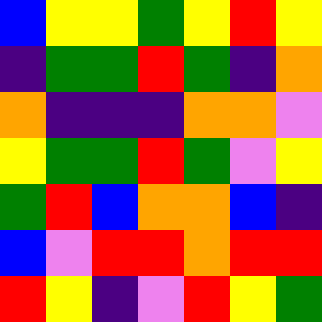[["blue", "yellow", "yellow", "green", "yellow", "red", "yellow"], ["indigo", "green", "green", "red", "green", "indigo", "orange"], ["orange", "indigo", "indigo", "indigo", "orange", "orange", "violet"], ["yellow", "green", "green", "red", "green", "violet", "yellow"], ["green", "red", "blue", "orange", "orange", "blue", "indigo"], ["blue", "violet", "red", "red", "orange", "red", "red"], ["red", "yellow", "indigo", "violet", "red", "yellow", "green"]]